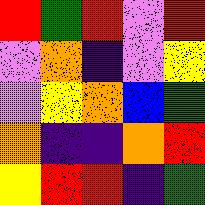[["red", "green", "red", "violet", "red"], ["violet", "orange", "indigo", "violet", "yellow"], ["violet", "yellow", "orange", "blue", "green"], ["orange", "indigo", "indigo", "orange", "red"], ["yellow", "red", "red", "indigo", "green"]]